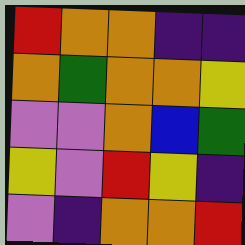[["red", "orange", "orange", "indigo", "indigo"], ["orange", "green", "orange", "orange", "yellow"], ["violet", "violet", "orange", "blue", "green"], ["yellow", "violet", "red", "yellow", "indigo"], ["violet", "indigo", "orange", "orange", "red"]]